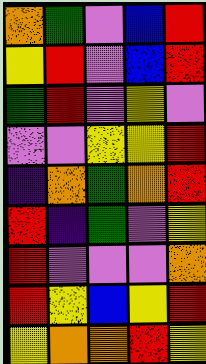[["orange", "green", "violet", "blue", "red"], ["yellow", "red", "violet", "blue", "red"], ["green", "red", "violet", "yellow", "violet"], ["violet", "violet", "yellow", "yellow", "red"], ["indigo", "orange", "green", "orange", "red"], ["red", "indigo", "green", "violet", "yellow"], ["red", "violet", "violet", "violet", "orange"], ["red", "yellow", "blue", "yellow", "red"], ["yellow", "orange", "orange", "red", "yellow"]]